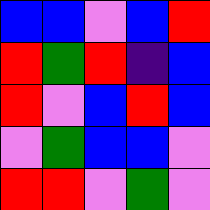[["blue", "blue", "violet", "blue", "red"], ["red", "green", "red", "indigo", "blue"], ["red", "violet", "blue", "red", "blue"], ["violet", "green", "blue", "blue", "violet"], ["red", "red", "violet", "green", "violet"]]